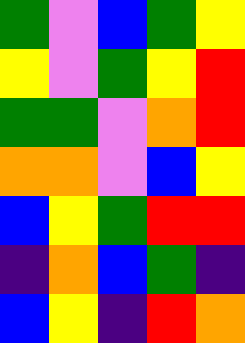[["green", "violet", "blue", "green", "yellow"], ["yellow", "violet", "green", "yellow", "red"], ["green", "green", "violet", "orange", "red"], ["orange", "orange", "violet", "blue", "yellow"], ["blue", "yellow", "green", "red", "red"], ["indigo", "orange", "blue", "green", "indigo"], ["blue", "yellow", "indigo", "red", "orange"]]